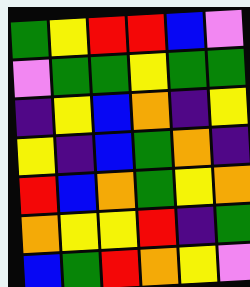[["green", "yellow", "red", "red", "blue", "violet"], ["violet", "green", "green", "yellow", "green", "green"], ["indigo", "yellow", "blue", "orange", "indigo", "yellow"], ["yellow", "indigo", "blue", "green", "orange", "indigo"], ["red", "blue", "orange", "green", "yellow", "orange"], ["orange", "yellow", "yellow", "red", "indigo", "green"], ["blue", "green", "red", "orange", "yellow", "violet"]]